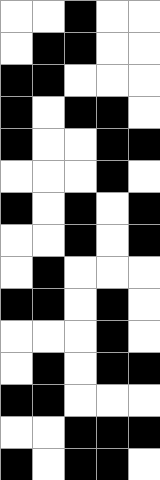[["white", "white", "black", "white", "white"], ["white", "black", "black", "white", "white"], ["black", "black", "white", "white", "white"], ["black", "white", "black", "black", "white"], ["black", "white", "white", "black", "black"], ["white", "white", "white", "black", "white"], ["black", "white", "black", "white", "black"], ["white", "white", "black", "white", "black"], ["white", "black", "white", "white", "white"], ["black", "black", "white", "black", "white"], ["white", "white", "white", "black", "white"], ["white", "black", "white", "black", "black"], ["black", "black", "white", "white", "white"], ["white", "white", "black", "black", "black"], ["black", "white", "black", "black", "white"]]